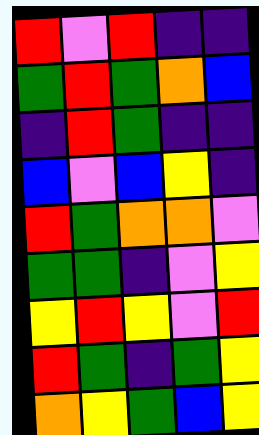[["red", "violet", "red", "indigo", "indigo"], ["green", "red", "green", "orange", "blue"], ["indigo", "red", "green", "indigo", "indigo"], ["blue", "violet", "blue", "yellow", "indigo"], ["red", "green", "orange", "orange", "violet"], ["green", "green", "indigo", "violet", "yellow"], ["yellow", "red", "yellow", "violet", "red"], ["red", "green", "indigo", "green", "yellow"], ["orange", "yellow", "green", "blue", "yellow"]]